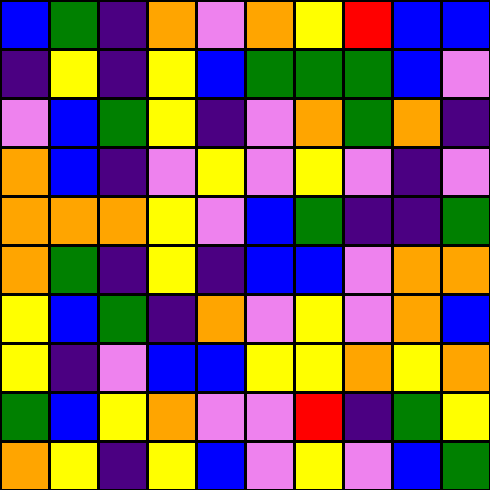[["blue", "green", "indigo", "orange", "violet", "orange", "yellow", "red", "blue", "blue"], ["indigo", "yellow", "indigo", "yellow", "blue", "green", "green", "green", "blue", "violet"], ["violet", "blue", "green", "yellow", "indigo", "violet", "orange", "green", "orange", "indigo"], ["orange", "blue", "indigo", "violet", "yellow", "violet", "yellow", "violet", "indigo", "violet"], ["orange", "orange", "orange", "yellow", "violet", "blue", "green", "indigo", "indigo", "green"], ["orange", "green", "indigo", "yellow", "indigo", "blue", "blue", "violet", "orange", "orange"], ["yellow", "blue", "green", "indigo", "orange", "violet", "yellow", "violet", "orange", "blue"], ["yellow", "indigo", "violet", "blue", "blue", "yellow", "yellow", "orange", "yellow", "orange"], ["green", "blue", "yellow", "orange", "violet", "violet", "red", "indigo", "green", "yellow"], ["orange", "yellow", "indigo", "yellow", "blue", "violet", "yellow", "violet", "blue", "green"]]